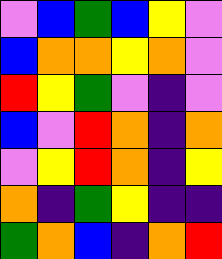[["violet", "blue", "green", "blue", "yellow", "violet"], ["blue", "orange", "orange", "yellow", "orange", "violet"], ["red", "yellow", "green", "violet", "indigo", "violet"], ["blue", "violet", "red", "orange", "indigo", "orange"], ["violet", "yellow", "red", "orange", "indigo", "yellow"], ["orange", "indigo", "green", "yellow", "indigo", "indigo"], ["green", "orange", "blue", "indigo", "orange", "red"]]